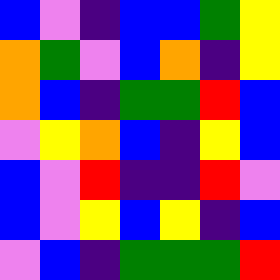[["blue", "violet", "indigo", "blue", "blue", "green", "yellow"], ["orange", "green", "violet", "blue", "orange", "indigo", "yellow"], ["orange", "blue", "indigo", "green", "green", "red", "blue"], ["violet", "yellow", "orange", "blue", "indigo", "yellow", "blue"], ["blue", "violet", "red", "indigo", "indigo", "red", "violet"], ["blue", "violet", "yellow", "blue", "yellow", "indigo", "blue"], ["violet", "blue", "indigo", "green", "green", "green", "red"]]